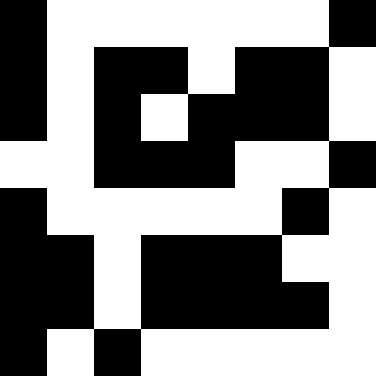[["black", "white", "white", "white", "white", "white", "white", "black"], ["black", "white", "black", "black", "white", "black", "black", "white"], ["black", "white", "black", "white", "black", "black", "black", "white"], ["white", "white", "black", "black", "black", "white", "white", "black"], ["black", "white", "white", "white", "white", "white", "black", "white"], ["black", "black", "white", "black", "black", "black", "white", "white"], ["black", "black", "white", "black", "black", "black", "black", "white"], ["black", "white", "black", "white", "white", "white", "white", "white"]]